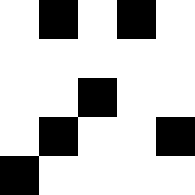[["white", "black", "white", "black", "white"], ["white", "white", "white", "white", "white"], ["white", "white", "black", "white", "white"], ["white", "black", "white", "white", "black"], ["black", "white", "white", "white", "white"]]